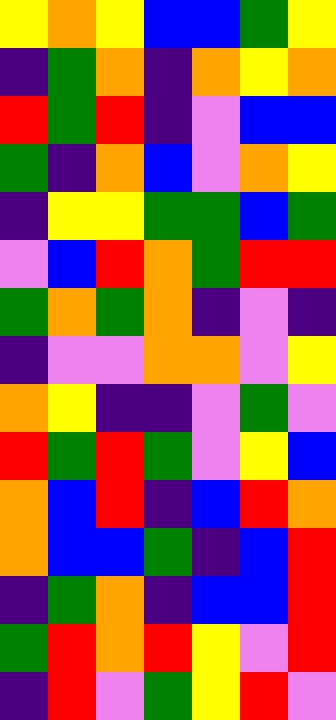[["yellow", "orange", "yellow", "blue", "blue", "green", "yellow"], ["indigo", "green", "orange", "indigo", "orange", "yellow", "orange"], ["red", "green", "red", "indigo", "violet", "blue", "blue"], ["green", "indigo", "orange", "blue", "violet", "orange", "yellow"], ["indigo", "yellow", "yellow", "green", "green", "blue", "green"], ["violet", "blue", "red", "orange", "green", "red", "red"], ["green", "orange", "green", "orange", "indigo", "violet", "indigo"], ["indigo", "violet", "violet", "orange", "orange", "violet", "yellow"], ["orange", "yellow", "indigo", "indigo", "violet", "green", "violet"], ["red", "green", "red", "green", "violet", "yellow", "blue"], ["orange", "blue", "red", "indigo", "blue", "red", "orange"], ["orange", "blue", "blue", "green", "indigo", "blue", "red"], ["indigo", "green", "orange", "indigo", "blue", "blue", "red"], ["green", "red", "orange", "red", "yellow", "violet", "red"], ["indigo", "red", "violet", "green", "yellow", "red", "violet"]]